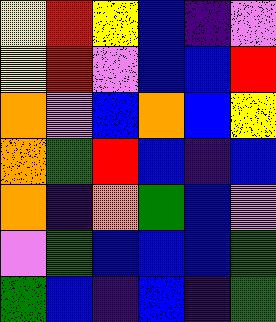[["yellow", "red", "yellow", "blue", "indigo", "violet"], ["yellow", "red", "violet", "blue", "blue", "red"], ["orange", "violet", "blue", "orange", "blue", "yellow"], ["orange", "green", "red", "blue", "indigo", "blue"], ["orange", "indigo", "orange", "green", "blue", "violet"], ["violet", "green", "blue", "blue", "blue", "green"], ["green", "blue", "indigo", "blue", "indigo", "green"]]